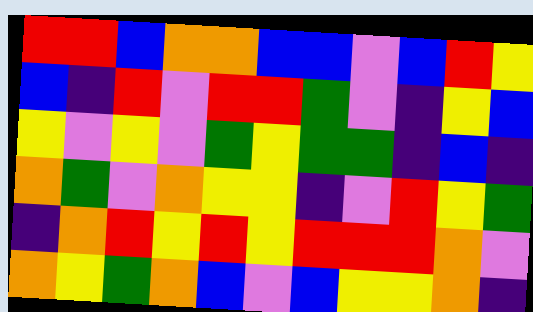[["red", "red", "blue", "orange", "orange", "blue", "blue", "violet", "blue", "red", "yellow"], ["blue", "indigo", "red", "violet", "red", "red", "green", "violet", "indigo", "yellow", "blue"], ["yellow", "violet", "yellow", "violet", "green", "yellow", "green", "green", "indigo", "blue", "indigo"], ["orange", "green", "violet", "orange", "yellow", "yellow", "indigo", "violet", "red", "yellow", "green"], ["indigo", "orange", "red", "yellow", "red", "yellow", "red", "red", "red", "orange", "violet"], ["orange", "yellow", "green", "orange", "blue", "violet", "blue", "yellow", "yellow", "orange", "indigo"]]